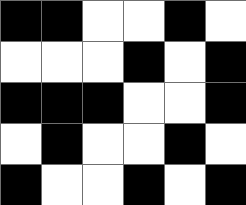[["black", "black", "white", "white", "black", "white"], ["white", "white", "white", "black", "white", "black"], ["black", "black", "black", "white", "white", "black"], ["white", "black", "white", "white", "black", "white"], ["black", "white", "white", "black", "white", "black"]]